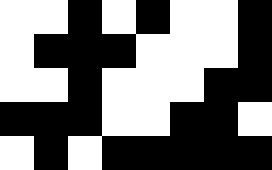[["white", "white", "black", "white", "black", "white", "white", "black"], ["white", "black", "black", "black", "white", "white", "white", "black"], ["white", "white", "black", "white", "white", "white", "black", "black"], ["black", "black", "black", "white", "white", "black", "black", "white"], ["white", "black", "white", "black", "black", "black", "black", "black"]]